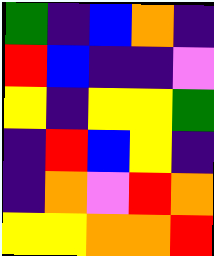[["green", "indigo", "blue", "orange", "indigo"], ["red", "blue", "indigo", "indigo", "violet"], ["yellow", "indigo", "yellow", "yellow", "green"], ["indigo", "red", "blue", "yellow", "indigo"], ["indigo", "orange", "violet", "red", "orange"], ["yellow", "yellow", "orange", "orange", "red"]]